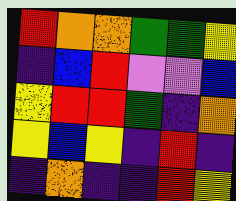[["red", "orange", "orange", "green", "green", "yellow"], ["indigo", "blue", "red", "violet", "violet", "blue"], ["yellow", "red", "red", "green", "indigo", "orange"], ["yellow", "blue", "yellow", "indigo", "red", "indigo"], ["indigo", "orange", "indigo", "indigo", "red", "yellow"]]